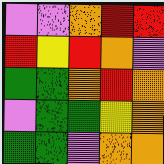[["violet", "violet", "orange", "red", "red"], ["red", "yellow", "red", "orange", "violet"], ["green", "green", "orange", "red", "orange"], ["violet", "green", "green", "yellow", "orange"], ["green", "green", "violet", "orange", "orange"]]